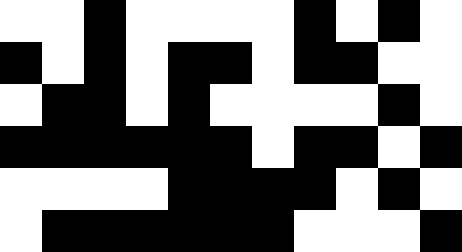[["white", "white", "black", "white", "white", "white", "white", "black", "white", "black", "white"], ["black", "white", "black", "white", "black", "black", "white", "black", "black", "white", "white"], ["white", "black", "black", "white", "black", "white", "white", "white", "white", "black", "white"], ["black", "black", "black", "black", "black", "black", "white", "black", "black", "white", "black"], ["white", "white", "white", "white", "black", "black", "black", "black", "white", "black", "white"], ["white", "black", "black", "black", "black", "black", "black", "white", "white", "white", "black"]]